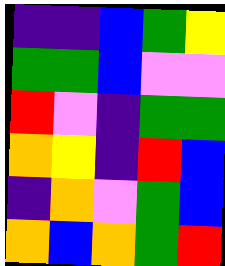[["indigo", "indigo", "blue", "green", "yellow"], ["green", "green", "blue", "violet", "violet"], ["red", "violet", "indigo", "green", "green"], ["orange", "yellow", "indigo", "red", "blue"], ["indigo", "orange", "violet", "green", "blue"], ["orange", "blue", "orange", "green", "red"]]